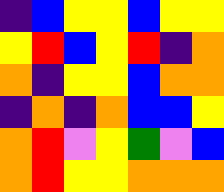[["indigo", "blue", "yellow", "yellow", "blue", "yellow", "yellow"], ["yellow", "red", "blue", "yellow", "red", "indigo", "orange"], ["orange", "indigo", "yellow", "yellow", "blue", "orange", "orange"], ["indigo", "orange", "indigo", "orange", "blue", "blue", "yellow"], ["orange", "red", "violet", "yellow", "green", "violet", "blue"], ["orange", "red", "yellow", "yellow", "orange", "orange", "orange"]]